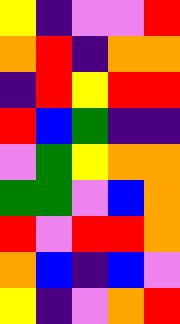[["yellow", "indigo", "violet", "violet", "red"], ["orange", "red", "indigo", "orange", "orange"], ["indigo", "red", "yellow", "red", "red"], ["red", "blue", "green", "indigo", "indigo"], ["violet", "green", "yellow", "orange", "orange"], ["green", "green", "violet", "blue", "orange"], ["red", "violet", "red", "red", "orange"], ["orange", "blue", "indigo", "blue", "violet"], ["yellow", "indigo", "violet", "orange", "red"]]